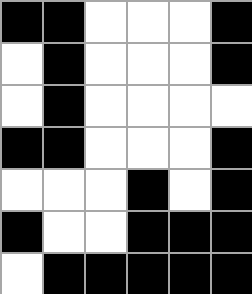[["black", "black", "white", "white", "white", "black"], ["white", "black", "white", "white", "white", "black"], ["white", "black", "white", "white", "white", "white"], ["black", "black", "white", "white", "white", "black"], ["white", "white", "white", "black", "white", "black"], ["black", "white", "white", "black", "black", "black"], ["white", "black", "black", "black", "black", "black"]]